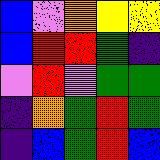[["blue", "violet", "orange", "yellow", "yellow"], ["blue", "red", "red", "green", "indigo"], ["violet", "red", "violet", "green", "green"], ["indigo", "orange", "green", "red", "green"], ["indigo", "blue", "green", "red", "blue"]]